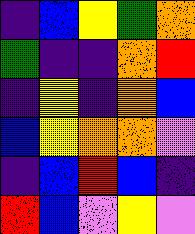[["indigo", "blue", "yellow", "green", "orange"], ["green", "indigo", "indigo", "orange", "red"], ["indigo", "yellow", "indigo", "orange", "blue"], ["blue", "yellow", "orange", "orange", "violet"], ["indigo", "blue", "red", "blue", "indigo"], ["red", "blue", "violet", "yellow", "violet"]]